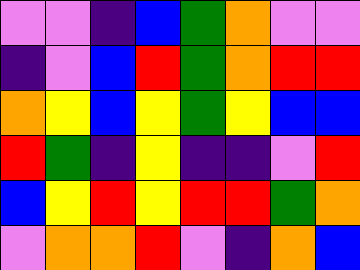[["violet", "violet", "indigo", "blue", "green", "orange", "violet", "violet"], ["indigo", "violet", "blue", "red", "green", "orange", "red", "red"], ["orange", "yellow", "blue", "yellow", "green", "yellow", "blue", "blue"], ["red", "green", "indigo", "yellow", "indigo", "indigo", "violet", "red"], ["blue", "yellow", "red", "yellow", "red", "red", "green", "orange"], ["violet", "orange", "orange", "red", "violet", "indigo", "orange", "blue"]]